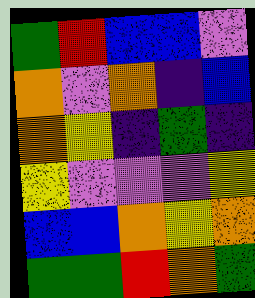[["green", "red", "blue", "blue", "violet"], ["orange", "violet", "orange", "indigo", "blue"], ["orange", "yellow", "indigo", "green", "indigo"], ["yellow", "violet", "violet", "violet", "yellow"], ["blue", "blue", "orange", "yellow", "orange"], ["green", "green", "red", "orange", "green"]]